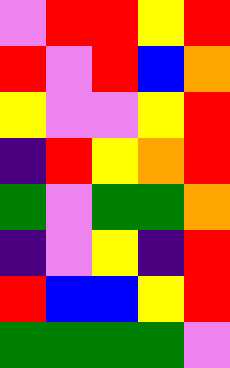[["violet", "red", "red", "yellow", "red"], ["red", "violet", "red", "blue", "orange"], ["yellow", "violet", "violet", "yellow", "red"], ["indigo", "red", "yellow", "orange", "red"], ["green", "violet", "green", "green", "orange"], ["indigo", "violet", "yellow", "indigo", "red"], ["red", "blue", "blue", "yellow", "red"], ["green", "green", "green", "green", "violet"]]